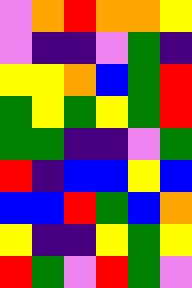[["violet", "orange", "red", "orange", "orange", "yellow"], ["violet", "indigo", "indigo", "violet", "green", "indigo"], ["yellow", "yellow", "orange", "blue", "green", "red"], ["green", "yellow", "green", "yellow", "green", "red"], ["green", "green", "indigo", "indigo", "violet", "green"], ["red", "indigo", "blue", "blue", "yellow", "blue"], ["blue", "blue", "red", "green", "blue", "orange"], ["yellow", "indigo", "indigo", "yellow", "green", "yellow"], ["red", "green", "violet", "red", "green", "violet"]]